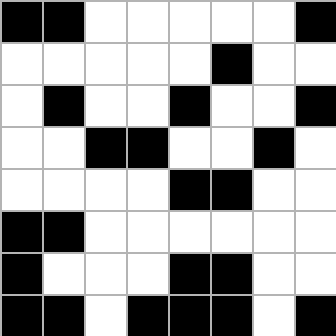[["black", "black", "white", "white", "white", "white", "white", "black"], ["white", "white", "white", "white", "white", "black", "white", "white"], ["white", "black", "white", "white", "black", "white", "white", "black"], ["white", "white", "black", "black", "white", "white", "black", "white"], ["white", "white", "white", "white", "black", "black", "white", "white"], ["black", "black", "white", "white", "white", "white", "white", "white"], ["black", "white", "white", "white", "black", "black", "white", "white"], ["black", "black", "white", "black", "black", "black", "white", "black"]]